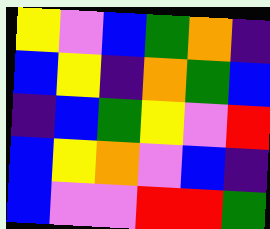[["yellow", "violet", "blue", "green", "orange", "indigo"], ["blue", "yellow", "indigo", "orange", "green", "blue"], ["indigo", "blue", "green", "yellow", "violet", "red"], ["blue", "yellow", "orange", "violet", "blue", "indigo"], ["blue", "violet", "violet", "red", "red", "green"]]